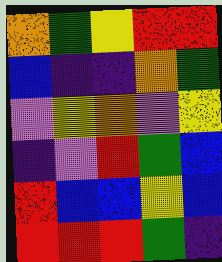[["orange", "green", "yellow", "red", "red"], ["blue", "indigo", "indigo", "orange", "green"], ["violet", "yellow", "orange", "violet", "yellow"], ["indigo", "violet", "red", "green", "blue"], ["red", "blue", "blue", "yellow", "blue"], ["red", "red", "red", "green", "indigo"]]